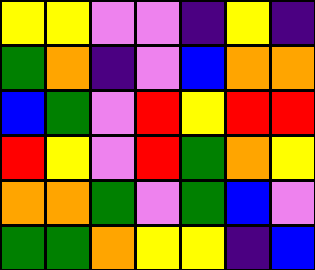[["yellow", "yellow", "violet", "violet", "indigo", "yellow", "indigo"], ["green", "orange", "indigo", "violet", "blue", "orange", "orange"], ["blue", "green", "violet", "red", "yellow", "red", "red"], ["red", "yellow", "violet", "red", "green", "orange", "yellow"], ["orange", "orange", "green", "violet", "green", "blue", "violet"], ["green", "green", "orange", "yellow", "yellow", "indigo", "blue"]]